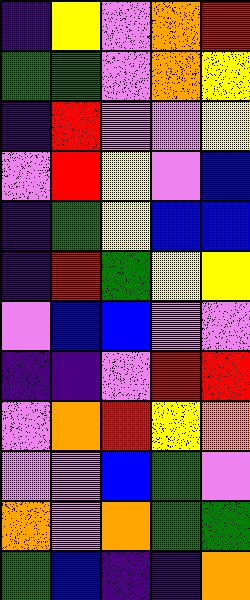[["indigo", "yellow", "violet", "orange", "red"], ["green", "green", "violet", "orange", "yellow"], ["indigo", "red", "violet", "violet", "yellow"], ["violet", "red", "yellow", "violet", "blue"], ["indigo", "green", "yellow", "blue", "blue"], ["indigo", "red", "green", "yellow", "yellow"], ["violet", "blue", "blue", "violet", "violet"], ["indigo", "indigo", "violet", "red", "red"], ["violet", "orange", "red", "yellow", "orange"], ["violet", "violet", "blue", "green", "violet"], ["orange", "violet", "orange", "green", "green"], ["green", "blue", "indigo", "indigo", "orange"]]